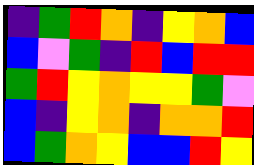[["indigo", "green", "red", "orange", "indigo", "yellow", "orange", "blue"], ["blue", "violet", "green", "indigo", "red", "blue", "red", "red"], ["green", "red", "yellow", "orange", "yellow", "yellow", "green", "violet"], ["blue", "indigo", "yellow", "orange", "indigo", "orange", "orange", "red"], ["blue", "green", "orange", "yellow", "blue", "blue", "red", "yellow"]]